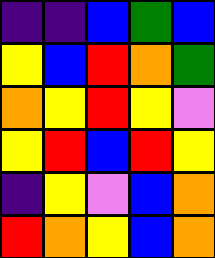[["indigo", "indigo", "blue", "green", "blue"], ["yellow", "blue", "red", "orange", "green"], ["orange", "yellow", "red", "yellow", "violet"], ["yellow", "red", "blue", "red", "yellow"], ["indigo", "yellow", "violet", "blue", "orange"], ["red", "orange", "yellow", "blue", "orange"]]